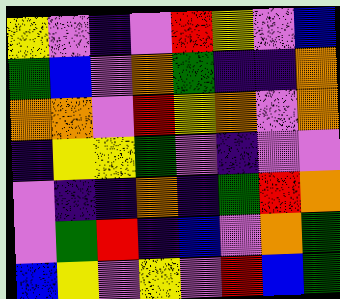[["yellow", "violet", "indigo", "violet", "red", "yellow", "violet", "blue"], ["green", "blue", "violet", "orange", "green", "indigo", "indigo", "orange"], ["orange", "orange", "violet", "red", "yellow", "orange", "violet", "orange"], ["indigo", "yellow", "yellow", "green", "violet", "indigo", "violet", "violet"], ["violet", "indigo", "indigo", "orange", "indigo", "green", "red", "orange"], ["violet", "green", "red", "indigo", "blue", "violet", "orange", "green"], ["blue", "yellow", "violet", "yellow", "violet", "red", "blue", "green"]]